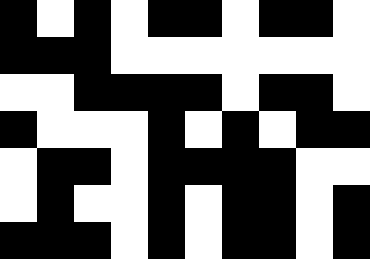[["black", "white", "black", "white", "black", "black", "white", "black", "black", "white"], ["black", "black", "black", "white", "white", "white", "white", "white", "white", "white"], ["white", "white", "black", "black", "black", "black", "white", "black", "black", "white"], ["black", "white", "white", "white", "black", "white", "black", "white", "black", "black"], ["white", "black", "black", "white", "black", "black", "black", "black", "white", "white"], ["white", "black", "white", "white", "black", "white", "black", "black", "white", "black"], ["black", "black", "black", "white", "black", "white", "black", "black", "white", "black"]]